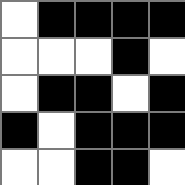[["white", "black", "black", "black", "black"], ["white", "white", "white", "black", "white"], ["white", "black", "black", "white", "black"], ["black", "white", "black", "black", "black"], ["white", "white", "black", "black", "white"]]